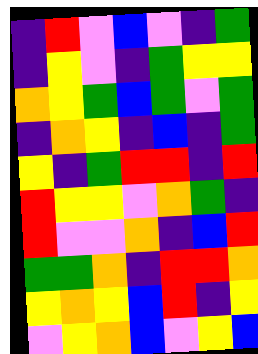[["indigo", "red", "violet", "blue", "violet", "indigo", "green"], ["indigo", "yellow", "violet", "indigo", "green", "yellow", "yellow"], ["orange", "yellow", "green", "blue", "green", "violet", "green"], ["indigo", "orange", "yellow", "indigo", "blue", "indigo", "green"], ["yellow", "indigo", "green", "red", "red", "indigo", "red"], ["red", "yellow", "yellow", "violet", "orange", "green", "indigo"], ["red", "violet", "violet", "orange", "indigo", "blue", "red"], ["green", "green", "orange", "indigo", "red", "red", "orange"], ["yellow", "orange", "yellow", "blue", "red", "indigo", "yellow"], ["violet", "yellow", "orange", "blue", "violet", "yellow", "blue"]]